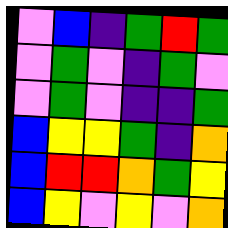[["violet", "blue", "indigo", "green", "red", "green"], ["violet", "green", "violet", "indigo", "green", "violet"], ["violet", "green", "violet", "indigo", "indigo", "green"], ["blue", "yellow", "yellow", "green", "indigo", "orange"], ["blue", "red", "red", "orange", "green", "yellow"], ["blue", "yellow", "violet", "yellow", "violet", "orange"]]